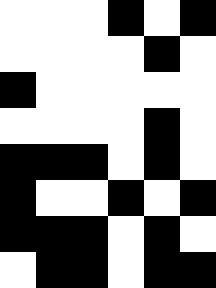[["white", "white", "white", "black", "white", "black"], ["white", "white", "white", "white", "black", "white"], ["black", "white", "white", "white", "white", "white"], ["white", "white", "white", "white", "black", "white"], ["black", "black", "black", "white", "black", "white"], ["black", "white", "white", "black", "white", "black"], ["black", "black", "black", "white", "black", "white"], ["white", "black", "black", "white", "black", "black"]]